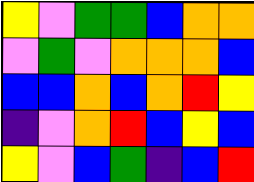[["yellow", "violet", "green", "green", "blue", "orange", "orange"], ["violet", "green", "violet", "orange", "orange", "orange", "blue"], ["blue", "blue", "orange", "blue", "orange", "red", "yellow"], ["indigo", "violet", "orange", "red", "blue", "yellow", "blue"], ["yellow", "violet", "blue", "green", "indigo", "blue", "red"]]